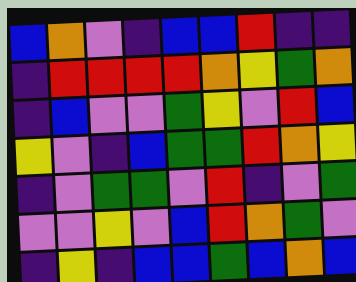[["blue", "orange", "violet", "indigo", "blue", "blue", "red", "indigo", "indigo"], ["indigo", "red", "red", "red", "red", "orange", "yellow", "green", "orange"], ["indigo", "blue", "violet", "violet", "green", "yellow", "violet", "red", "blue"], ["yellow", "violet", "indigo", "blue", "green", "green", "red", "orange", "yellow"], ["indigo", "violet", "green", "green", "violet", "red", "indigo", "violet", "green"], ["violet", "violet", "yellow", "violet", "blue", "red", "orange", "green", "violet"], ["indigo", "yellow", "indigo", "blue", "blue", "green", "blue", "orange", "blue"]]